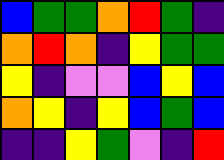[["blue", "green", "green", "orange", "red", "green", "indigo"], ["orange", "red", "orange", "indigo", "yellow", "green", "green"], ["yellow", "indigo", "violet", "violet", "blue", "yellow", "blue"], ["orange", "yellow", "indigo", "yellow", "blue", "green", "blue"], ["indigo", "indigo", "yellow", "green", "violet", "indigo", "red"]]